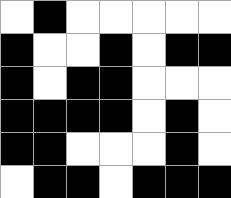[["white", "black", "white", "white", "white", "white", "white"], ["black", "white", "white", "black", "white", "black", "black"], ["black", "white", "black", "black", "white", "white", "white"], ["black", "black", "black", "black", "white", "black", "white"], ["black", "black", "white", "white", "white", "black", "white"], ["white", "black", "black", "white", "black", "black", "black"]]